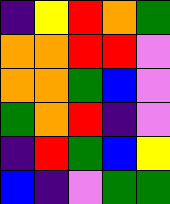[["indigo", "yellow", "red", "orange", "green"], ["orange", "orange", "red", "red", "violet"], ["orange", "orange", "green", "blue", "violet"], ["green", "orange", "red", "indigo", "violet"], ["indigo", "red", "green", "blue", "yellow"], ["blue", "indigo", "violet", "green", "green"]]